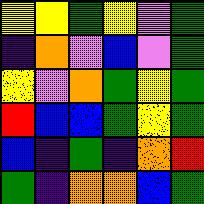[["yellow", "yellow", "green", "yellow", "violet", "green"], ["indigo", "orange", "violet", "blue", "violet", "green"], ["yellow", "violet", "orange", "green", "yellow", "green"], ["red", "blue", "blue", "green", "yellow", "green"], ["blue", "indigo", "green", "indigo", "orange", "red"], ["green", "indigo", "orange", "orange", "blue", "green"]]